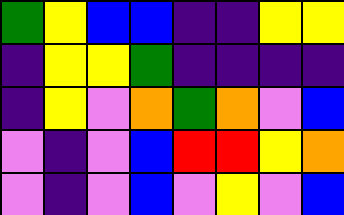[["green", "yellow", "blue", "blue", "indigo", "indigo", "yellow", "yellow"], ["indigo", "yellow", "yellow", "green", "indigo", "indigo", "indigo", "indigo"], ["indigo", "yellow", "violet", "orange", "green", "orange", "violet", "blue"], ["violet", "indigo", "violet", "blue", "red", "red", "yellow", "orange"], ["violet", "indigo", "violet", "blue", "violet", "yellow", "violet", "blue"]]